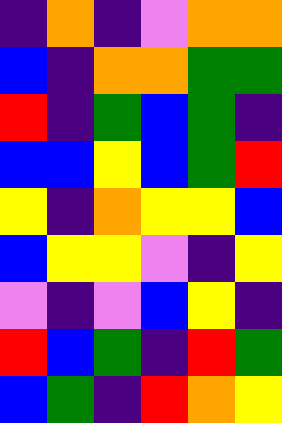[["indigo", "orange", "indigo", "violet", "orange", "orange"], ["blue", "indigo", "orange", "orange", "green", "green"], ["red", "indigo", "green", "blue", "green", "indigo"], ["blue", "blue", "yellow", "blue", "green", "red"], ["yellow", "indigo", "orange", "yellow", "yellow", "blue"], ["blue", "yellow", "yellow", "violet", "indigo", "yellow"], ["violet", "indigo", "violet", "blue", "yellow", "indigo"], ["red", "blue", "green", "indigo", "red", "green"], ["blue", "green", "indigo", "red", "orange", "yellow"]]